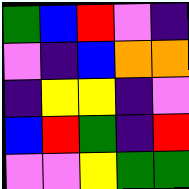[["green", "blue", "red", "violet", "indigo"], ["violet", "indigo", "blue", "orange", "orange"], ["indigo", "yellow", "yellow", "indigo", "violet"], ["blue", "red", "green", "indigo", "red"], ["violet", "violet", "yellow", "green", "green"]]